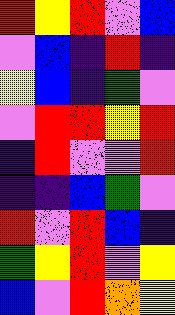[["red", "yellow", "red", "violet", "blue"], ["violet", "blue", "indigo", "red", "indigo"], ["yellow", "blue", "indigo", "green", "violet"], ["violet", "red", "red", "yellow", "red"], ["indigo", "red", "violet", "violet", "red"], ["indigo", "indigo", "blue", "green", "violet"], ["red", "violet", "red", "blue", "indigo"], ["green", "yellow", "red", "violet", "yellow"], ["blue", "violet", "red", "orange", "yellow"]]